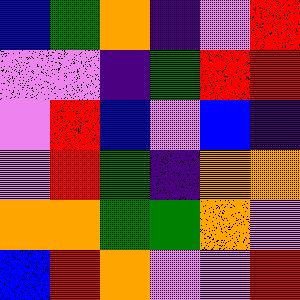[["blue", "green", "orange", "indigo", "violet", "red"], ["violet", "violet", "indigo", "green", "red", "red"], ["violet", "red", "blue", "violet", "blue", "indigo"], ["violet", "red", "green", "indigo", "orange", "orange"], ["orange", "orange", "green", "green", "orange", "violet"], ["blue", "red", "orange", "violet", "violet", "red"]]